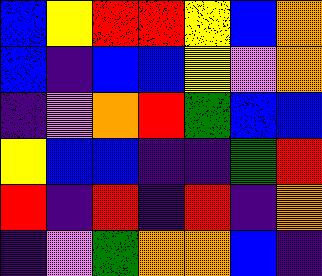[["blue", "yellow", "red", "red", "yellow", "blue", "orange"], ["blue", "indigo", "blue", "blue", "yellow", "violet", "orange"], ["indigo", "violet", "orange", "red", "green", "blue", "blue"], ["yellow", "blue", "blue", "indigo", "indigo", "green", "red"], ["red", "indigo", "red", "indigo", "red", "indigo", "orange"], ["indigo", "violet", "green", "orange", "orange", "blue", "indigo"]]